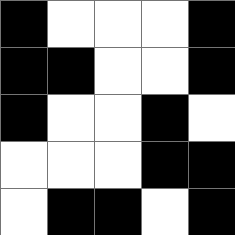[["black", "white", "white", "white", "black"], ["black", "black", "white", "white", "black"], ["black", "white", "white", "black", "white"], ["white", "white", "white", "black", "black"], ["white", "black", "black", "white", "black"]]